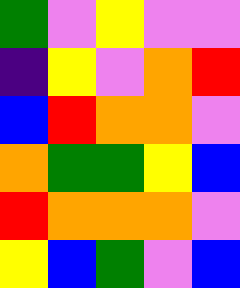[["green", "violet", "yellow", "violet", "violet"], ["indigo", "yellow", "violet", "orange", "red"], ["blue", "red", "orange", "orange", "violet"], ["orange", "green", "green", "yellow", "blue"], ["red", "orange", "orange", "orange", "violet"], ["yellow", "blue", "green", "violet", "blue"]]